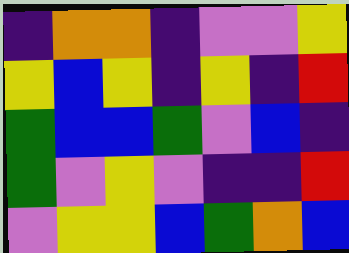[["indigo", "orange", "orange", "indigo", "violet", "violet", "yellow"], ["yellow", "blue", "yellow", "indigo", "yellow", "indigo", "red"], ["green", "blue", "blue", "green", "violet", "blue", "indigo"], ["green", "violet", "yellow", "violet", "indigo", "indigo", "red"], ["violet", "yellow", "yellow", "blue", "green", "orange", "blue"]]